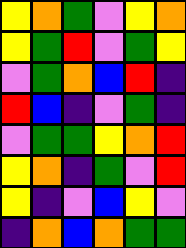[["yellow", "orange", "green", "violet", "yellow", "orange"], ["yellow", "green", "red", "violet", "green", "yellow"], ["violet", "green", "orange", "blue", "red", "indigo"], ["red", "blue", "indigo", "violet", "green", "indigo"], ["violet", "green", "green", "yellow", "orange", "red"], ["yellow", "orange", "indigo", "green", "violet", "red"], ["yellow", "indigo", "violet", "blue", "yellow", "violet"], ["indigo", "orange", "blue", "orange", "green", "green"]]